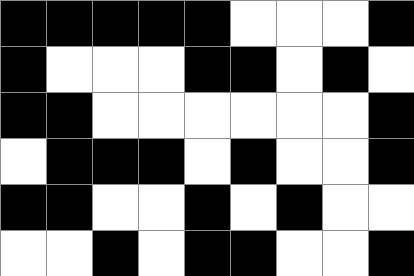[["black", "black", "black", "black", "black", "white", "white", "white", "black"], ["black", "white", "white", "white", "black", "black", "white", "black", "white"], ["black", "black", "white", "white", "white", "white", "white", "white", "black"], ["white", "black", "black", "black", "white", "black", "white", "white", "black"], ["black", "black", "white", "white", "black", "white", "black", "white", "white"], ["white", "white", "black", "white", "black", "black", "white", "white", "black"]]